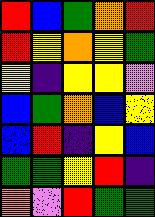[["red", "blue", "green", "orange", "red"], ["red", "yellow", "orange", "yellow", "green"], ["yellow", "indigo", "yellow", "yellow", "violet"], ["blue", "green", "orange", "blue", "yellow"], ["blue", "red", "indigo", "yellow", "blue"], ["green", "green", "yellow", "red", "indigo"], ["orange", "violet", "red", "green", "green"]]